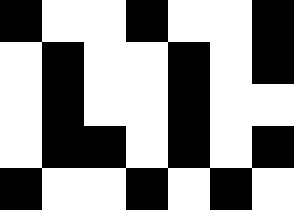[["black", "white", "white", "black", "white", "white", "black"], ["white", "black", "white", "white", "black", "white", "black"], ["white", "black", "white", "white", "black", "white", "white"], ["white", "black", "black", "white", "black", "white", "black"], ["black", "white", "white", "black", "white", "black", "white"]]